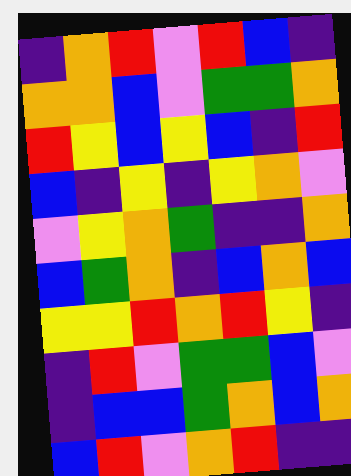[["indigo", "orange", "red", "violet", "red", "blue", "indigo"], ["orange", "orange", "blue", "violet", "green", "green", "orange"], ["red", "yellow", "blue", "yellow", "blue", "indigo", "red"], ["blue", "indigo", "yellow", "indigo", "yellow", "orange", "violet"], ["violet", "yellow", "orange", "green", "indigo", "indigo", "orange"], ["blue", "green", "orange", "indigo", "blue", "orange", "blue"], ["yellow", "yellow", "red", "orange", "red", "yellow", "indigo"], ["indigo", "red", "violet", "green", "green", "blue", "violet"], ["indigo", "blue", "blue", "green", "orange", "blue", "orange"], ["blue", "red", "violet", "orange", "red", "indigo", "indigo"]]